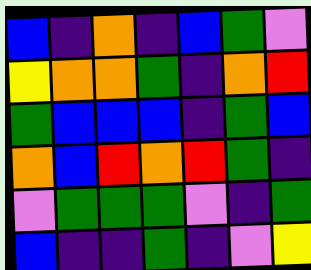[["blue", "indigo", "orange", "indigo", "blue", "green", "violet"], ["yellow", "orange", "orange", "green", "indigo", "orange", "red"], ["green", "blue", "blue", "blue", "indigo", "green", "blue"], ["orange", "blue", "red", "orange", "red", "green", "indigo"], ["violet", "green", "green", "green", "violet", "indigo", "green"], ["blue", "indigo", "indigo", "green", "indigo", "violet", "yellow"]]